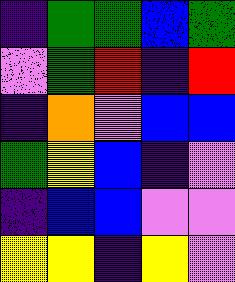[["indigo", "green", "green", "blue", "green"], ["violet", "green", "red", "indigo", "red"], ["indigo", "orange", "violet", "blue", "blue"], ["green", "yellow", "blue", "indigo", "violet"], ["indigo", "blue", "blue", "violet", "violet"], ["yellow", "yellow", "indigo", "yellow", "violet"]]